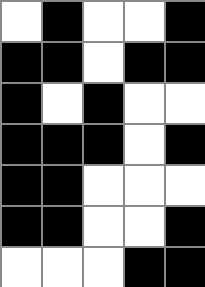[["white", "black", "white", "white", "black"], ["black", "black", "white", "black", "black"], ["black", "white", "black", "white", "white"], ["black", "black", "black", "white", "black"], ["black", "black", "white", "white", "white"], ["black", "black", "white", "white", "black"], ["white", "white", "white", "black", "black"]]